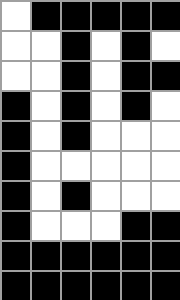[["white", "black", "black", "black", "black", "black"], ["white", "white", "black", "white", "black", "white"], ["white", "white", "black", "white", "black", "black"], ["black", "white", "black", "white", "black", "white"], ["black", "white", "black", "white", "white", "white"], ["black", "white", "white", "white", "white", "white"], ["black", "white", "black", "white", "white", "white"], ["black", "white", "white", "white", "black", "black"], ["black", "black", "black", "black", "black", "black"], ["black", "black", "black", "black", "black", "black"]]